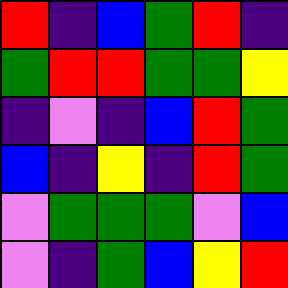[["red", "indigo", "blue", "green", "red", "indigo"], ["green", "red", "red", "green", "green", "yellow"], ["indigo", "violet", "indigo", "blue", "red", "green"], ["blue", "indigo", "yellow", "indigo", "red", "green"], ["violet", "green", "green", "green", "violet", "blue"], ["violet", "indigo", "green", "blue", "yellow", "red"]]